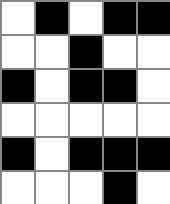[["white", "black", "white", "black", "black"], ["white", "white", "black", "white", "white"], ["black", "white", "black", "black", "white"], ["white", "white", "white", "white", "white"], ["black", "white", "black", "black", "black"], ["white", "white", "white", "black", "white"]]